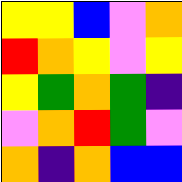[["yellow", "yellow", "blue", "violet", "orange"], ["red", "orange", "yellow", "violet", "yellow"], ["yellow", "green", "orange", "green", "indigo"], ["violet", "orange", "red", "green", "violet"], ["orange", "indigo", "orange", "blue", "blue"]]